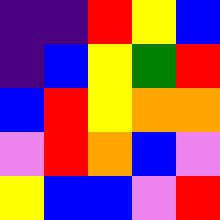[["indigo", "indigo", "red", "yellow", "blue"], ["indigo", "blue", "yellow", "green", "red"], ["blue", "red", "yellow", "orange", "orange"], ["violet", "red", "orange", "blue", "violet"], ["yellow", "blue", "blue", "violet", "red"]]